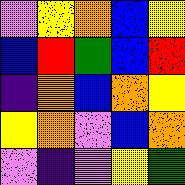[["violet", "yellow", "orange", "blue", "yellow"], ["blue", "red", "green", "blue", "red"], ["indigo", "orange", "blue", "orange", "yellow"], ["yellow", "orange", "violet", "blue", "orange"], ["violet", "indigo", "violet", "yellow", "green"]]